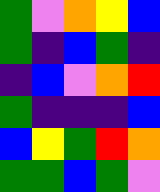[["green", "violet", "orange", "yellow", "blue"], ["green", "indigo", "blue", "green", "indigo"], ["indigo", "blue", "violet", "orange", "red"], ["green", "indigo", "indigo", "indigo", "blue"], ["blue", "yellow", "green", "red", "orange"], ["green", "green", "blue", "green", "violet"]]